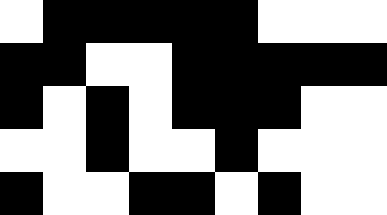[["white", "black", "black", "black", "black", "black", "white", "white", "white"], ["black", "black", "white", "white", "black", "black", "black", "black", "black"], ["black", "white", "black", "white", "black", "black", "black", "white", "white"], ["white", "white", "black", "white", "white", "black", "white", "white", "white"], ["black", "white", "white", "black", "black", "white", "black", "white", "white"]]